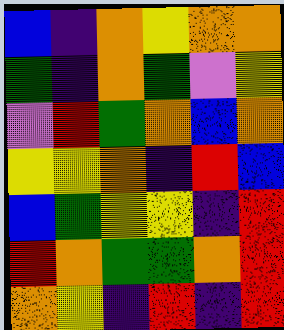[["blue", "indigo", "orange", "yellow", "orange", "orange"], ["green", "indigo", "orange", "green", "violet", "yellow"], ["violet", "red", "green", "orange", "blue", "orange"], ["yellow", "yellow", "orange", "indigo", "red", "blue"], ["blue", "green", "yellow", "yellow", "indigo", "red"], ["red", "orange", "green", "green", "orange", "red"], ["orange", "yellow", "indigo", "red", "indigo", "red"]]